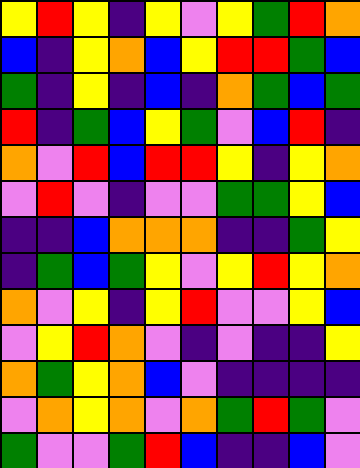[["yellow", "red", "yellow", "indigo", "yellow", "violet", "yellow", "green", "red", "orange"], ["blue", "indigo", "yellow", "orange", "blue", "yellow", "red", "red", "green", "blue"], ["green", "indigo", "yellow", "indigo", "blue", "indigo", "orange", "green", "blue", "green"], ["red", "indigo", "green", "blue", "yellow", "green", "violet", "blue", "red", "indigo"], ["orange", "violet", "red", "blue", "red", "red", "yellow", "indigo", "yellow", "orange"], ["violet", "red", "violet", "indigo", "violet", "violet", "green", "green", "yellow", "blue"], ["indigo", "indigo", "blue", "orange", "orange", "orange", "indigo", "indigo", "green", "yellow"], ["indigo", "green", "blue", "green", "yellow", "violet", "yellow", "red", "yellow", "orange"], ["orange", "violet", "yellow", "indigo", "yellow", "red", "violet", "violet", "yellow", "blue"], ["violet", "yellow", "red", "orange", "violet", "indigo", "violet", "indigo", "indigo", "yellow"], ["orange", "green", "yellow", "orange", "blue", "violet", "indigo", "indigo", "indigo", "indigo"], ["violet", "orange", "yellow", "orange", "violet", "orange", "green", "red", "green", "violet"], ["green", "violet", "violet", "green", "red", "blue", "indigo", "indigo", "blue", "violet"]]